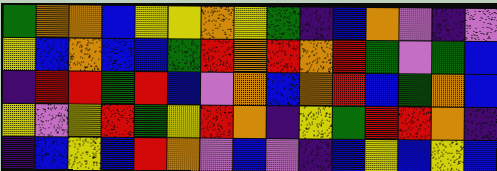[["green", "orange", "orange", "blue", "yellow", "yellow", "orange", "yellow", "green", "indigo", "blue", "orange", "violet", "indigo", "violet"], ["yellow", "blue", "orange", "blue", "blue", "green", "red", "orange", "red", "orange", "red", "green", "violet", "green", "blue"], ["indigo", "red", "red", "green", "red", "blue", "violet", "orange", "blue", "orange", "red", "blue", "green", "orange", "blue"], ["yellow", "violet", "yellow", "red", "green", "yellow", "red", "orange", "indigo", "yellow", "green", "red", "red", "orange", "indigo"], ["indigo", "blue", "yellow", "blue", "red", "orange", "violet", "blue", "violet", "indigo", "blue", "yellow", "blue", "yellow", "blue"]]